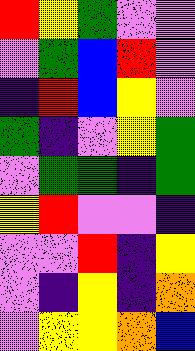[["red", "yellow", "green", "violet", "violet"], ["violet", "green", "blue", "red", "violet"], ["indigo", "red", "blue", "yellow", "violet"], ["green", "indigo", "violet", "yellow", "green"], ["violet", "green", "green", "indigo", "green"], ["yellow", "red", "violet", "violet", "indigo"], ["violet", "violet", "red", "indigo", "yellow"], ["violet", "indigo", "yellow", "indigo", "orange"], ["violet", "yellow", "yellow", "orange", "blue"]]